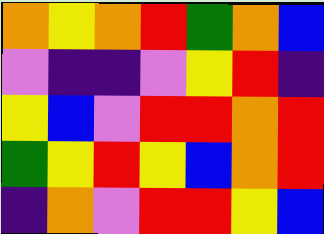[["orange", "yellow", "orange", "red", "green", "orange", "blue"], ["violet", "indigo", "indigo", "violet", "yellow", "red", "indigo"], ["yellow", "blue", "violet", "red", "red", "orange", "red"], ["green", "yellow", "red", "yellow", "blue", "orange", "red"], ["indigo", "orange", "violet", "red", "red", "yellow", "blue"]]